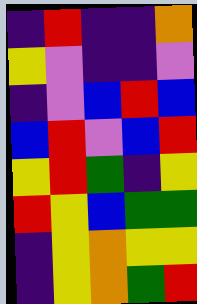[["indigo", "red", "indigo", "indigo", "orange"], ["yellow", "violet", "indigo", "indigo", "violet"], ["indigo", "violet", "blue", "red", "blue"], ["blue", "red", "violet", "blue", "red"], ["yellow", "red", "green", "indigo", "yellow"], ["red", "yellow", "blue", "green", "green"], ["indigo", "yellow", "orange", "yellow", "yellow"], ["indigo", "yellow", "orange", "green", "red"]]